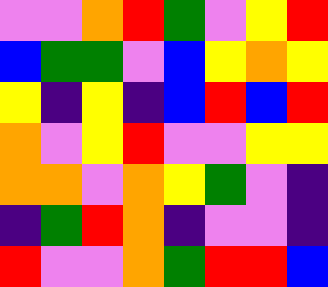[["violet", "violet", "orange", "red", "green", "violet", "yellow", "red"], ["blue", "green", "green", "violet", "blue", "yellow", "orange", "yellow"], ["yellow", "indigo", "yellow", "indigo", "blue", "red", "blue", "red"], ["orange", "violet", "yellow", "red", "violet", "violet", "yellow", "yellow"], ["orange", "orange", "violet", "orange", "yellow", "green", "violet", "indigo"], ["indigo", "green", "red", "orange", "indigo", "violet", "violet", "indigo"], ["red", "violet", "violet", "orange", "green", "red", "red", "blue"]]